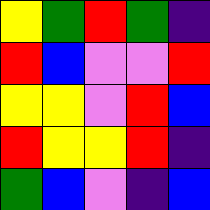[["yellow", "green", "red", "green", "indigo"], ["red", "blue", "violet", "violet", "red"], ["yellow", "yellow", "violet", "red", "blue"], ["red", "yellow", "yellow", "red", "indigo"], ["green", "blue", "violet", "indigo", "blue"]]